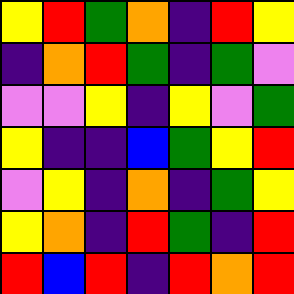[["yellow", "red", "green", "orange", "indigo", "red", "yellow"], ["indigo", "orange", "red", "green", "indigo", "green", "violet"], ["violet", "violet", "yellow", "indigo", "yellow", "violet", "green"], ["yellow", "indigo", "indigo", "blue", "green", "yellow", "red"], ["violet", "yellow", "indigo", "orange", "indigo", "green", "yellow"], ["yellow", "orange", "indigo", "red", "green", "indigo", "red"], ["red", "blue", "red", "indigo", "red", "orange", "red"]]